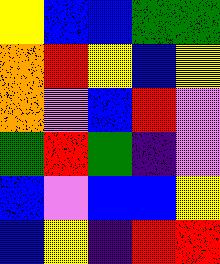[["yellow", "blue", "blue", "green", "green"], ["orange", "red", "yellow", "blue", "yellow"], ["orange", "violet", "blue", "red", "violet"], ["green", "red", "green", "indigo", "violet"], ["blue", "violet", "blue", "blue", "yellow"], ["blue", "yellow", "indigo", "red", "red"]]